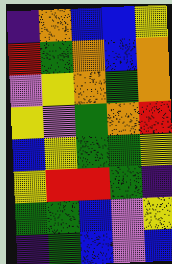[["indigo", "orange", "blue", "blue", "yellow"], ["red", "green", "orange", "blue", "orange"], ["violet", "yellow", "orange", "green", "orange"], ["yellow", "violet", "green", "orange", "red"], ["blue", "yellow", "green", "green", "yellow"], ["yellow", "red", "red", "green", "indigo"], ["green", "green", "blue", "violet", "yellow"], ["indigo", "green", "blue", "violet", "blue"]]